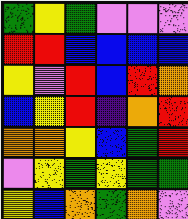[["green", "yellow", "green", "violet", "violet", "violet"], ["red", "red", "blue", "blue", "blue", "blue"], ["yellow", "violet", "red", "blue", "red", "orange"], ["blue", "yellow", "red", "indigo", "orange", "red"], ["orange", "orange", "yellow", "blue", "green", "red"], ["violet", "yellow", "green", "yellow", "green", "green"], ["yellow", "blue", "orange", "green", "orange", "violet"]]